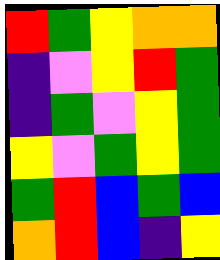[["red", "green", "yellow", "orange", "orange"], ["indigo", "violet", "yellow", "red", "green"], ["indigo", "green", "violet", "yellow", "green"], ["yellow", "violet", "green", "yellow", "green"], ["green", "red", "blue", "green", "blue"], ["orange", "red", "blue", "indigo", "yellow"]]